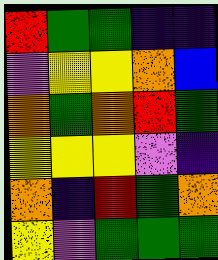[["red", "green", "green", "indigo", "indigo"], ["violet", "yellow", "yellow", "orange", "blue"], ["orange", "green", "orange", "red", "green"], ["yellow", "yellow", "yellow", "violet", "indigo"], ["orange", "indigo", "red", "green", "orange"], ["yellow", "violet", "green", "green", "green"]]